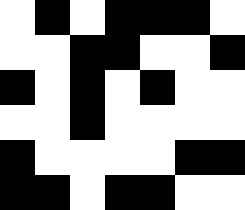[["white", "black", "white", "black", "black", "black", "white"], ["white", "white", "black", "black", "white", "white", "black"], ["black", "white", "black", "white", "black", "white", "white"], ["white", "white", "black", "white", "white", "white", "white"], ["black", "white", "white", "white", "white", "black", "black"], ["black", "black", "white", "black", "black", "white", "white"]]